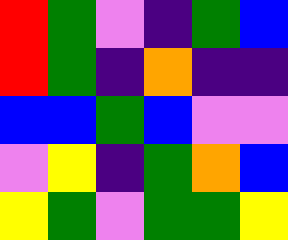[["red", "green", "violet", "indigo", "green", "blue"], ["red", "green", "indigo", "orange", "indigo", "indigo"], ["blue", "blue", "green", "blue", "violet", "violet"], ["violet", "yellow", "indigo", "green", "orange", "blue"], ["yellow", "green", "violet", "green", "green", "yellow"]]